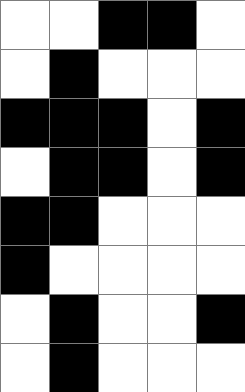[["white", "white", "black", "black", "white"], ["white", "black", "white", "white", "white"], ["black", "black", "black", "white", "black"], ["white", "black", "black", "white", "black"], ["black", "black", "white", "white", "white"], ["black", "white", "white", "white", "white"], ["white", "black", "white", "white", "black"], ["white", "black", "white", "white", "white"]]